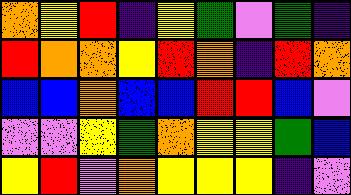[["orange", "yellow", "red", "indigo", "yellow", "green", "violet", "green", "indigo"], ["red", "orange", "orange", "yellow", "red", "orange", "indigo", "red", "orange"], ["blue", "blue", "orange", "blue", "blue", "red", "red", "blue", "violet"], ["violet", "violet", "yellow", "green", "orange", "yellow", "yellow", "green", "blue"], ["yellow", "red", "violet", "orange", "yellow", "yellow", "yellow", "indigo", "violet"]]